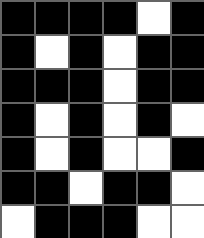[["black", "black", "black", "black", "white", "black"], ["black", "white", "black", "white", "black", "black"], ["black", "black", "black", "white", "black", "black"], ["black", "white", "black", "white", "black", "white"], ["black", "white", "black", "white", "white", "black"], ["black", "black", "white", "black", "black", "white"], ["white", "black", "black", "black", "white", "white"]]